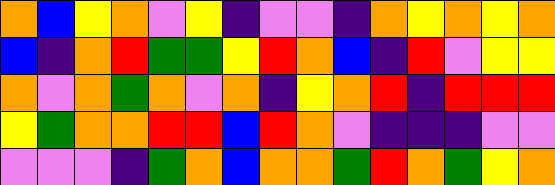[["orange", "blue", "yellow", "orange", "violet", "yellow", "indigo", "violet", "violet", "indigo", "orange", "yellow", "orange", "yellow", "orange"], ["blue", "indigo", "orange", "red", "green", "green", "yellow", "red", "orange", "blue", "indigo", "red", "violet", "yellow", "yellow"], ["orange", "violet", "orange", "green", "orange", "violet", "orange", "indigo", "yellow", "orange", "red", "indigo", "red", "red", "red"], ["yellow", "green", "orange", "orange", "red", "red", "blue", "red", "orange", "violet", "indigo", "indigo", "indigo", "violet", "violet"], ["violet", "violet", "violet", "indigo", "green", "orange", "blue", "orange", "orange", "green", "red", "orange", "green", "yellow", "orange"]]